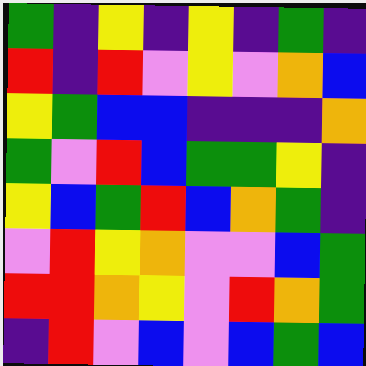[["green", "indigo", "yellow", "indigo", "yellow", "indigo", "green", "indigo"], ["red", "indigo", "red", "violet", "yellow", "violet", "orange", "blue"], ["yellow", "green", "blue", "blue", "indigo", "indigo", "indigo", "orange"], ["green", "violet", "red", "blue", "green", "green", "yellow", "indigo"], ["yellow", "blue", "green", "red", "blue", "orange", "green", "indigo"], ["violet", "red", "yellow", "orange", "violet", "violet", "blue", "green"], ["red", "red", "orange", "yellow", "violet", "red", "orange", "green"], ["indigo", "red", "violet", "blue", "violet", "blue", "green", "blue"]]